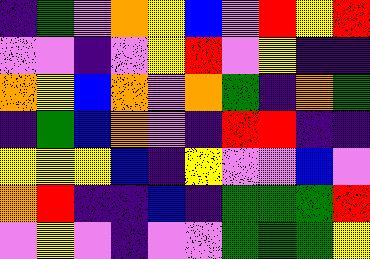[["indigo", "green", "violet", "orange", "yellow", "blue", "violet", "red", "yellow", "red"], ["violet", "violet", "indigo", "violet", "yellow", "red", "violet", "yellow", "indigo", "indigo"], ["orange", "yellow", "blue", "orange", "violet", "orange", "green", "indigo", "orange", "green"], ["indigo", "green", "blue", "orange", "violet", "indigo", "red", "red", "indigo", "indigo"], ["yellow", "yellow", "yellow", "blue", "indigo", "yellow", "violet", "violet", "blue", "violet"], ["orange", "red", "indigo", "indigo", "blue", "indigo", "green", "green", "green", "red"], ["violet", "yellow", "violet", "indigo", "violet", "violet", "green", "green", "green", "yellow"]]